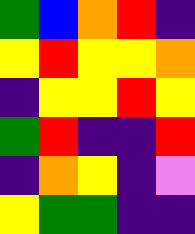[["green", "blue", "orange", "red", "indigo"], ["yellow", "red", "yellow", "yellow", "orange"], ["indigo", "yellow", "yellow", "red", "yellow"], ["green", "red", "indigo", "indigo", "red"], ["indigo", "orange", "yellow", "indigo", "violet"], ["yellow", "green", "green", "indigo", "indigo"]]